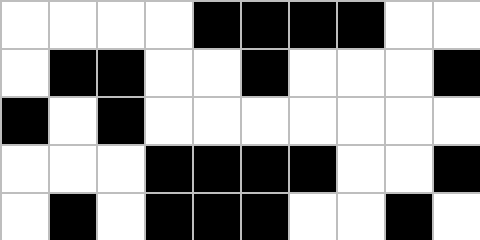[["white", "white", "white", "white", "black", "black", "black", "black", "white", "white"], ["white", "black", "black", "white", "white", "black", "white", "white", "white", "black"], ["black", "white", "black", "white", "white", "white", "white", "white", "white", "white"], ["white", "white", "white", "black", "black", "black", "black", "white", "white", "black"], ["white", "black", "white", "black", "black", "black", "white", "white", "black", "white"]]